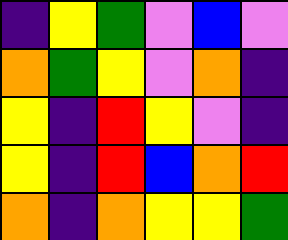[["indigo", "yellow", "green", "violet", "blue", "violet"], ["orange", "green", "yellow", "violet", "orange", "indigo"], ["yellow", "indigo", "red", "yellow", "violet", "indigo"], ["yellow", "indigo", "red", "blue", "orange", "red"], ["orange", "indigo", "orange", "yellow", "yellow", "green"]]